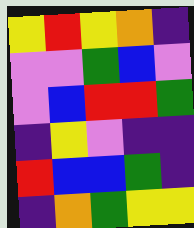[["yellow", "red", "yellow", "orange", "indigo"], ["violet", "violet", "green", "blue", "violet"], ["violet", "blue", "red", "red", "green"], ["indigo", "yellow", "violet", "indigo", "indigo"], ["red", "blue", "blue", "green", "indigo"], ["indigo", "orange", "green", "yellow", "yellow"]]